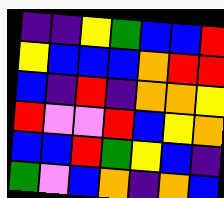[["indigo", "indigo", "yellow", "green", "blue", "blue", "red"], ["yellow", "blue", "blue", "blue", "orange", "red", "red"], ["blue", "indigo", "red", "indigo", "orange", "orange", "yellow"], ["red", "violet", "violet", "red", "blue", "yellow", "orange"], ["blue", "blue", "red", "green", "yellow", "blue", "indigo"], ["green", "violet", "blue", "orange", "indigo", "orange", "blue"]]